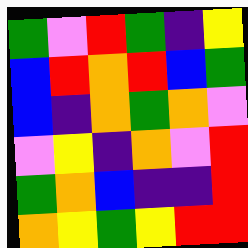[["green", "violet", "red", "green", "indigo", "yellow"], ["blue", "red", "orange", "red", "blue", "green"], ["blue", "indigo", "orange", "green", "orange", "violet"], ["violet", "yellow", "indigo", "orange", "violet", "red"], ["green", "orange", "blue", "indigo", "indigo", "red"], ["orange", "yellow", "green", "yellow", "red", "red"]]